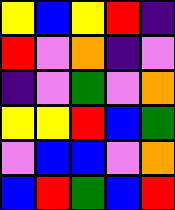[["yellow", "blue", "yellow", "red", "indigo"], ["red", "violet", "orange", "indigo", "violet"], ["indigo", "violet", "green", "violet", "orange"], ["yellow", "yellow", "red", "blue", "green"], ["violet", "blue", "blue", "violet", "orange"], ["blue", "red", "green", "blue", "red"]]